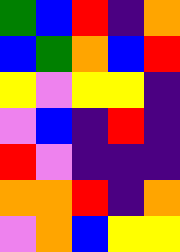[["green", "blue", "red", "indigo", "orange"], ["blue", "green", "orange", "blue", "red"], ["yellow", "violet", "yellow", "yellow", "indigo"], ["violet", "blue", "indigo", "red", "indigo"], ["red", "violet", "indigo", "indigo", "indigo"], ["orange", "orange", "red", "indigo", "orange"], ["violet", "orange", "blue", "yellow", "yellow"]]